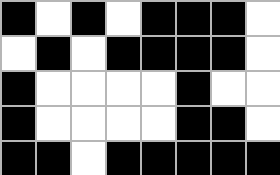[["black", "white", "black", "white", "black", "black", "black", "white"], ["white", "black", "white", "black", "black", "black", "black", "white"], ["black", "white", "white", "white", "white", "black", "white", "white"], ["black", "white", "white", "white", "white", "black", "black", "white"], ["black", "black", "white", "black", "black", "black", "black", "black"]]